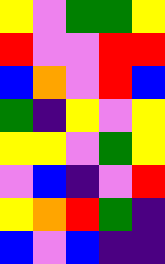[["yellow", "violet", "green", "green", "yellow"], ["red", "violet", "violet", "red", "red"], ["blue", "orange", "violet", "red", "blue"], ["green", "indigo", "yellow", "violet", "yellow"], ["yellow", "yellow", "violet", "green", "yellow"], ["violet", "blue", "indigo", "violet", "red"], ["yellow", "orange", "red", "green", "indigo"], ["blue", "violet", "blue", "indigo", "indigo"]]